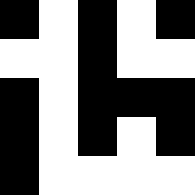[["black", "white", "black", "white", "black"], ["white", "white", "black", "white", "white"], ["black", "white", "black", "black", "black"], ["black", "white", "black", "white", "black"], ["black", "white", "white", "white", "white"]]